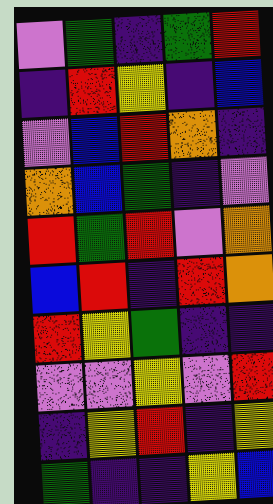[["violet", "green", "indigo", "green", "red"], ["indigo", "red", "yellow", "indigo", "blue"], ["violet", "blue", "red", "orange", "indigo"], ["orange", "blue", "green", "indigo", "violet"], ["red", "green", "red", "violet", "orange"], ["blue", "red", "indigo", "red", "orange"], ["red", "yellow", "green", "indigo", "indigo"], ["violet", "violet", "yellow", "violet", "red"], ["indigo", "yellow", "red", "indigo", "yellow"], ["green", "indigo", "indigo", "yellow", "blue"]]